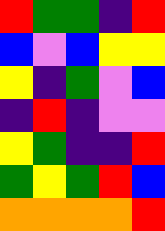[["red", "green", "green", "indigo", "red"], ["blue", "violet", "blue", "yellow", "yellow"], ["yellow", "indigo", "green", "violet", "blue"], ["indigo", "red", "indigo", "violet", "violet"], ["yellow", "green", "indigo", "indigo", "red"], ["green", "yellow", "green", "red", "blue"], ["orange", "orange", "orange", "orange", "red"]]